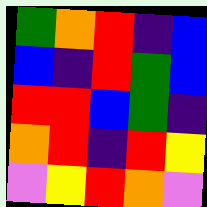[["green", "orange", "red", "indigo", "blue"], ["blue", "indigo", "red", "green", "blue"], ["red", "red", "blue", "green", "indigo"], ["orange", "red", "indigo", "red", "yellow"], ["violet", "yellow", "red", "orange", "violet"]]